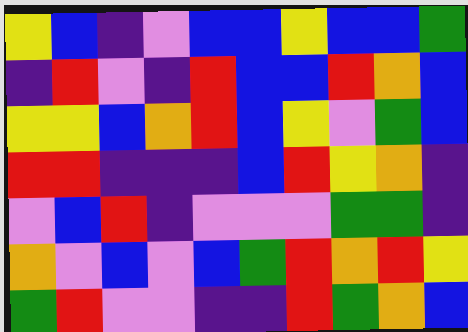[["yellow", "blue", "indigo", "violet", "blue", "blue", "yellow", "blue", "blue", "green"], ["indigo", "red", "violet", "indigo", "red", "blue", "blue", "red", "orange", "blue"], ["yellow", "yellow", "blue", "orange", "red", "blue", "yellow", "violet", "green", "blue"], ["red", "red", "indigo", "indigo", "indigo", "blue", "red", "yellow", "orange", "indigo"], ["violet", "blue", "red", "indigo", "violet", "violet", "violet", "green", "green", "indigo"], ["orange", "violet", "blue", "violet", "blue", "green", "red", "orange", "red", "yellow"], ["green", "red", "violet", "violet", "indigo", "indigo", "red", "green", "orange", "blue"]]